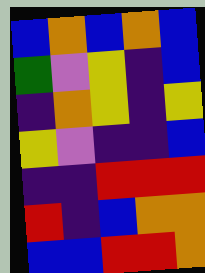[["blue", "orange", "blue", "orange", "blue"], ["green", "violet", "yellow", "indigo", "blue"], ["indigo", "orange", "yellow", "indigo", "yellow"], ["yellow", "violet", "indigo", "indigo", "blue"], ["indigo", "indigo", "red", "red", "red"], ["red", "indigo", "blue", "orange", "orange"], ["blue", "blue", "red", "red", "orange"]]